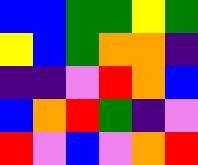[["blue", "blue", "green", "green", "yellow", "green"], ["yellow", "blue", "green", "orange", "orange", "indigo"], ["indigo", "indigo", "violet", "red", "orange", "blue"], ["blue", "orange", "red", "green", "indigo", "violet"], ["red", "violet", "blue", "violet", "orange", "red"]]